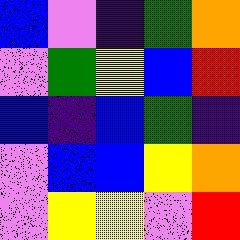[["blue", "violet", "indigo", "green", "orange"], ["violet", "green", "yellow", "blue", "red"], ["blue", "indigo", "blue", "green", "indigo"], ["violet", "blue", "blue", "yellow", "orange"], ["violet", "yellow", "yellow", "violet", "red"]]